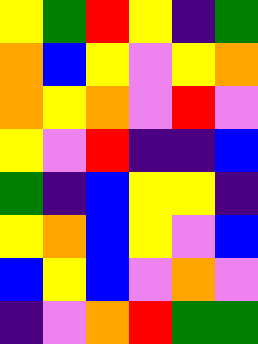[["yellow", "green", "red", "yellow", "indigo", "green"], ["orange", "blue", "yellow", "violet", "yellow", "orange"], ["orange", "yellow", "orange", "violet", "red", "violet"], ["yellow", "violet", "red", "indigo", "indigo", "blue"], ["green", "indigo", "blue", "yellow", "yellow", "indigo"], ["yellow", "orange", "blue", "yellow", "violet", "blue"], ["blue", "yellow", "blue", "violet", "orange", "violet"], ["indigo", "violet", "orange", "red", "green", "green"]]